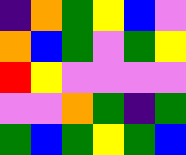[["indigo", "orange", "green", "yellow", "blue", "violet"], ["orange", "blue", "green", "violet", "green", "yellow"], ["red", "yellow", "violet", "violet", "violet", "violet"], ["violet", "violet", "orange", "green", "indigo", "green"], ["green", "blue", "green", "yellow", "green", "blue"]]